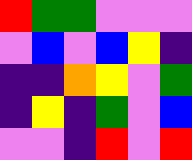[["red", "green", "green", "violet", "violet", "violet"], ["violet", "blue", "violet", "blue", "yellow", "indigo"], ["indigo", "indigo", "orange", "yellow", "violet", "green"], ["indigo", "yellow", "indigo", "green", "violet", "blue"], ["violet", "violet", "indigo", "red", "violet", "red"]]